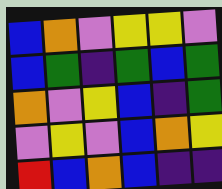[["blue", "orange", "violet", "yellow", "yellow", "violet"], ["blue", "green", "indigo", "green", "blue", "green"], ["orange", "violet", "yellow", "blue", "indigo", "green"], ["violet", "yellow", "violet", "blue", "orange", "yellow"], ["red", "blue", "orange", "blue", "indigo", "indigo"]]